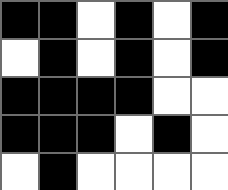[["black", "black", "white", "black", "white", "black"], ["white", "black", "white", "black", "white", "black"], ["black", "black", "black", "black", "white", "white"], ["black", "black", "black", "white", "black", "white"], ["white", "black", "white", "white", "white", "white"]]